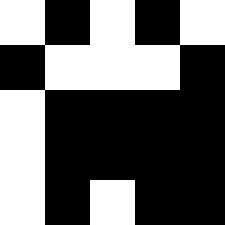[["white", "black", "white", "black", "white"], ["black", "white", "white", "white", "black"], ["white", "black", "black", "black", "black"], ["white", "black", "black", "black", "black"], ["white", "black", "white", "black", "black"]]